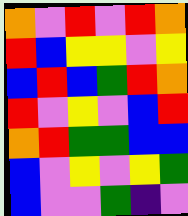[["orange", "violet", "red", "violet", "red", "orange"], ["red", "blue", "yellow", "yellow", "violet", "yellow"], ["blue", "red", "blue", "green", "red", "orange"], ["red", "violet", "yellow", "violet", "blue", "red"], ["orange", "red", "green", "green", "blue", "blue"], ["blue", "violet", "yellow", "violet", "yellow", "green"], ["blue", "violet", "violet", "green", "indigo", "violet"]]